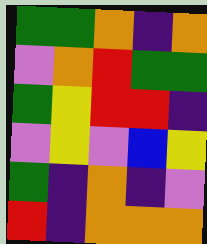[["green", "green", "orange", "indigo", "orange"], ["violet", "orange", "red", "green", "green"], ["green", "yellow", "red", "red", "indigo"], ["violet", "yellow", "violet", "blue", "yellow"], ["green", "indigo", "orange", "indigo", "violet"], ["red", "indigo", "orange", "orange", "orange"]]